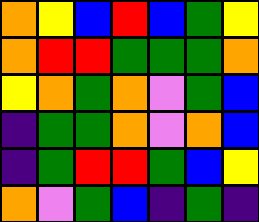[["orange", "yellow", "blue", "red", "blue", "green", "yellow"], ["orange", "red", "red", "green", "green", "green", "orange"], ["yellow", "orange", "green", "orange", "violet", "green", "blue"], ["indigo", "green", "green", "orange", "violet", "orange", "blue"], ["indigo", "green", "red", "red", "green", "blue", "yellow"], ["orange", "violet", "green", "blue", "indigo", "green", "indigo"]]